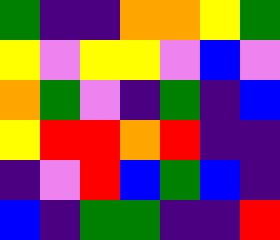[["green", "indigo", "indigo", "orange", "orange", "yellow", "green"], ["yellow", "violet", "yellow", "yellow", "violet", "blue", "violet"], ["orange", "green", "violet", "indigo", "green", "indigo", "blue"], ["yellow", "red", "red", "orange", "red", "indigo", "indigo"], ["indigo", "violet", "red", "blue", "green", "blue", "indigo"], ["blue", "indigo", "green", "green", "indigo", "indigo", "red"]]